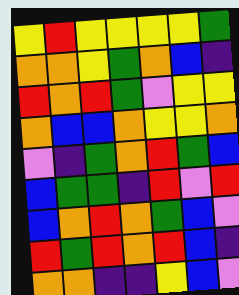[["yellow", "red", "yellow", "yellow", "yellow", "yellow", "green"], ["orange", "orange", "yellow", "green", "orange", "blue", "indigo"], ["red", "orange", "red", "green", "violet", "yellow", "yellow"], ["orange", "blue", "blue", "orange", "yellow", "yellow", "orange"], ["violet", "indigo", "green", "orange", "red", "green", "blue"], ["blue", "green", "green", "indigo", "red", "violet", "red"], ["blue", "orange", "red", "orange", "green", "blue", "violet"], ["red", "green", "red", "orange", "red", "blue", "indigo"], ["orange", "orange", "indigo", "indigo", "yellow", "blue", "violet"]]